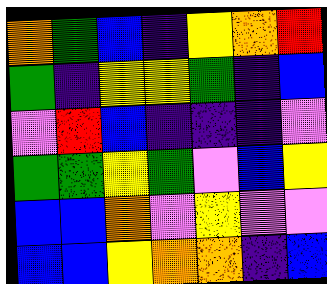[["orange", "green", "blue", "indigo", "yellow", "orange", "red"], ["green", "indigo", "yellow", "yellow", "green", "indigo", "blue"], ["violet", "red", "blue", "indigo", "indigo", "indigo", "violet"], ["green", "green", "yellow", "green", "violet", "blue", "yellow"], ["blue", "blue", "orange", "violet", "yellow", "violet", "violet"], ["blue", "blue", "yellow", "orange", "orange", "indigo", "blue"]]